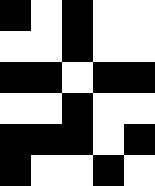[["black", "white", "black", "white", "white"], ["white", "white", "black", "white", "white"], ["black", "black", "white", "black", "black"], ["white", "white", "black", "white", "white"], ["black", "black", "black", "white", "black"], ["black", "white", "white", "black", "white"]]